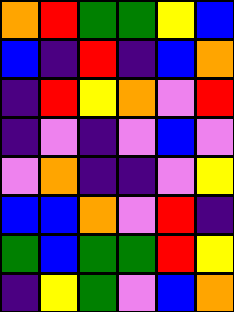[["orange", "red", "green", "green", "yellow", "blue"], ["blue", "indigo", "red", "indigo", "blue", "orange"], ["indigo", "red", "yellow", "orange", "violet", "red"], ["indigo", "violet", "indigo", "violet", "blue", "violet"], ["violet", "orange", "indigo", "indigo", "violet", "yellow"], ["blue", "blue", "orange", "violet", "red", "indigo"], ["green", "blue", "green", "green", "red", "yellow"], ["indigo", "yellow", "green", "violet", "blue", "orange"]]